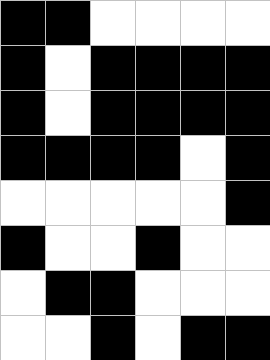[["black", "black", "white", "white", "white", "white"], ["black", "white", "black", "black", "black", "black"], ["black", "white", "black", "black", "black", "black"], ["black", "black", "black", "black", "white", "black"], ["white", "white", "white", "white", "white", "black"], ["black", "white", "white", "black", "white", "white"], ["white", "black", "black", "white", "white", "white"], ["white", "white", "black", "white", "black", "black"]]